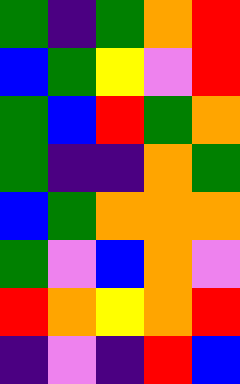[["green", "indigo", "green", "orange", "red"], ["blue", "green", "yellow", "violet", "red"], ["green", "blue", "red", "green", "orange"], ["green", "indigo", "indigo", "orange", "green"], ["blue", "green", "orange", "orange", "orange"], ["green", "violet", "blue", "orange", "violet"], ["red", "orange", "yellow", "orange", "red"], ["indigo", "violet", "indigo", "red", "blue"]]